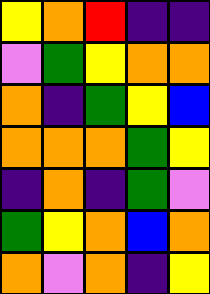[["yellow", "orange", "red", "indigo", "indigo"], ["violet", "green", "yellow", "orange", "orange"], ["orange", "indigo", "green", "yellow", "blue"], ["orange", "orange", "orange", "green", "yellow"], ["indigo", "orange", "indigo", "green", "violet"], ["green", "yellow", "orange", "blue", "orange"], ["orange", "violet", "orange", "indigo", "yellow"]]